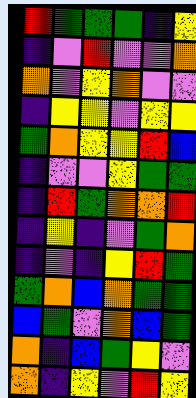[["red", "green", "green", "green", "indigo", "yellow"], ["indigo", "violet", "red", "violet", "violet", "orange"], ["orange", "violet", "yellow", "orange", "violet", "violet"], ["indigo", "yellow", "yellow", "violet", "yellow", "yellow"], ["green", "orange", "yellow", "yellow", "red", "blue"], ["indigo", "violet", "violet", "yellow", "green", "green"], ["indigo", "red", "green", "orange", "orange", "red"], ["indigo", "yellow", "indigo", "violet", "green", "orange"], ["indigo", "violet", "indigo", "yellow", "red", "green"], ["green", "orange", "blue", "orange", "green", "green"], ["blue", "green", "violet", "orange", "blue", "green"], ["orange", "indigo", "blue", "green", "yellow", "violet"], ["orange", "indigo", "yellow", "violet", "red", "yellow"]]